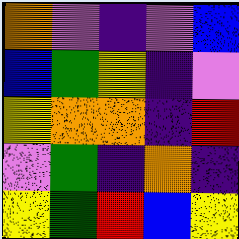[["orange", "violet", "indigo", "violet", "blue"], ["blue", "green", "yellow", "indigo", "violet"], ["yellow", "orange", "orange", "indigo", "red"], ["violet", "green", "indigo", "orange", "indigo"], ["yellow", "green", "red", "blue", "yellow"]]